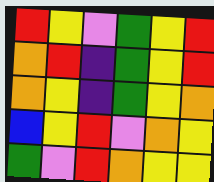[["red", "yellow", "violet", "green", "yellow", "red"], ["orange", "red", "indigo", "green", "yellow", "red"], ["orange", "yellow", "indigo", "green", "yellow", "orange"], ["blue", "yellow", "red", "violet", "orange", "yellow"], ["green", "violet", "red", "orange", "yellow", "yellow"]]